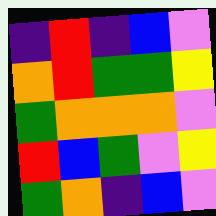[["indigo", "red", "indigo", "blue", "violet"], ["orange", "red", "green", "green", "yellow"], ["green", "orange", "orange", "orange", "violet"], ["red", "blue", "green", "violet", "yellow"], ["green", "orange", "indigo", "blue", "violet"]]